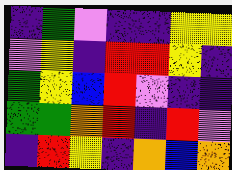[["indigo", "green", "violet", "indigo", "indigo", "yellow", "yellow"], ["violet", "yellow", "indigo", "red", "red", "yellow", "indigo"], ["green", "yellow", "blue", "red", "violet", "indigo", "indigo"], ["green", "green", "orange", "red", "indigo", "red", "violet"], ["indigo", "red", "yellow", "indigo", "orange", "blue", "orange"]]